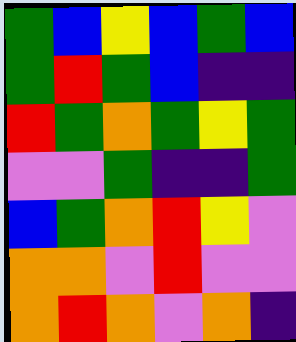[["green", "blue", "yellow", "blue", "green", "blue"], ["green", "red", "green", "blue", "indigo", "indigo"], ["red", "green", "orange", "green", "yellow", "green"], ["violet", "violet", "green", "indigo", "indigo", "green"], ["blue", "green", "orange", "red", "yellow", "violet"], ["orange", "orange", "violet", "red", "violet", "violet"], ["orange", "red", "orange", "violet", "orange", "indigo"]]